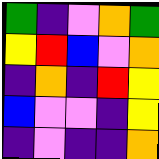[["green", "indigo", "violet", "orange", "green"], ["yellow", "red", "blue", "violet", "orange"], ["indigo", "orange", "indigo", "red", "yellow"], ["blue", "violet", "violet", "indigo", "yellow"], ["indigo", "violet", "indigo", "indigo", "orange"]]